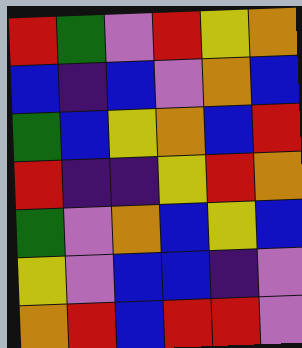[["red", "green", "violet", "red", "yellow", "orange"], ["blue", "indigo", "blue", "violet", "orange", "blue"], ["green", "blue", "yellow", "orange", "blue", "red"], ["red", "indigo", "indigo", "yellow", "red", "orange"], ["green", "violet", "orange", "blue", "yellow", "blue"], ["yellow", "violet", "blue", "blue", "indigo", "violet"], ["orange", "red", "blue", "red", "red", "violet"]]